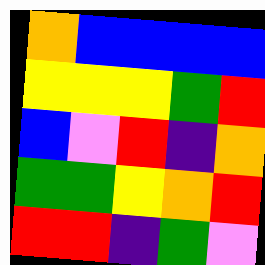[["orange", "blue", "blue", "blue", "blue"], ["yellow", "yellow", "yellow", "green", "red"], ["blue", "violet", "red", "indigo", "orange"], ["green", "green", "yellow", "orange", "red"], ["red", "red", "indigo", "green", "violet"]]